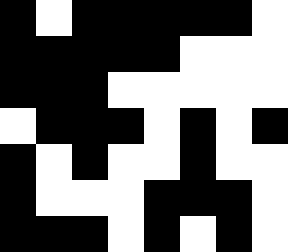[["black", "white", "black", "black", "black", "black", "black", "white"], ["black", "black", "black", "black", "black", "white", "white", "white"], ["black", "black", "black", "white", "white", "white", "white", "white"], ["white", "black", "black", "black", "white", "black", "white", "black"], ["black", "white", "black", "white", "white", "black", "white", "white"], ["black", "white", "white", "white", "black", "black", "black", "white"], ["black", "black", "black", "white", "black", "white", "black", "white"]]